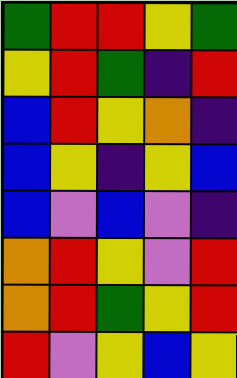[["green", "red", "red", "yellow", "green"], ["yellow", "red", "green", "indigo", "red"], ["blue", "red", "yellow", "orange", "indigo"], ["blue", "yellow", "indigo", "yellow", "blue"], ["blue", "violet", "blue", "violet", "indigo"], ["orange", "red", "yellow", "violet", "red"], ["orange", "red", "green", "yellow", "red"], ["red", "violet", "yellow", "blue", "yellow"]]